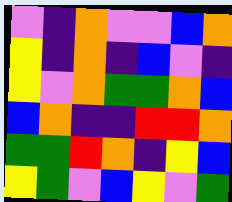[["violet", "indigo", "orange", "violet", "violet", "blue", "orange"], ["yellow", "indigo", "orange", "indigo", "blue", "violet", "indigo"], ["yellow", "violet", "orange", "green", "green", "orange", "blue"], ["blue", "orange", "indigo", "indigo", "red", "red", "orange"], ["green", "green", "red", "orange", "indigo", "yellow", "blue"], ["yellow", "green", "violet", "blue", "yellow", "violet", "green"]]